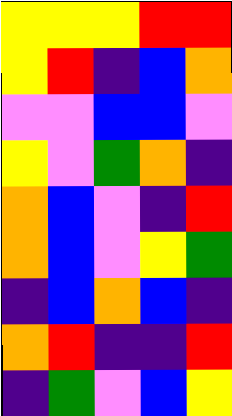[["yellow", "yellow", "yellow", "red", "red"], ["yellow", "red", "indigo", "blue", "orange"], ["violet", "violet", "blue", "blue", "violet"], ["yellow", "violet", "green", "orange", "indigo"], ["orange", "blue", "violet", "indigo", "red"], ["orange", "blue", "violet", "yellow", "green"], ["indigo", "blue", "orange", "blue", "indigo"], ["orange", "red", "indigo", "indigo", "red"], ["indigo", "green", "violet", "blue", "yellow"]]